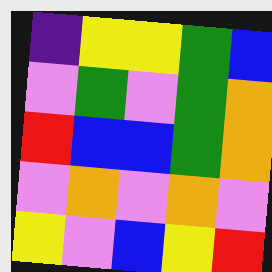[["indigo", "yellow", "yellow", "green", "blue"], ["violet", "green", "violet", "green", "orange"], ["red", "blue", "blue", "green", "orange"], ["violet", "orange", "violet", "orange", "violet"], ["yellow", "violet", "blue", "yellow", "red"]]